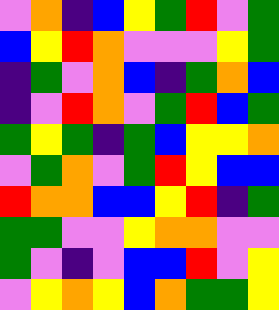[["violet", "orange", "indigo", "blue", "yellow", "green", "red", "violet", "green"], ["blue", "yellow", "red", "orange", "violet", "violet", "violet", "yellow", "green"], ["indigo", "green", "violet", "orange", "blue", "indigo", "green", "orange", "blue"], ["indigo", "violet", "red", "orange", "violet", "green", "red", "blue", "green"], ["green", "yellow", "green", "indigo", "green", "blue", "yellow", "yellow", "orange"], ["violet", "green", "orange", "violet", "green", "red", "yellow", "blue", "blue"], ["red", "orange", "orange", "blue", "blue", "yellow", "red", "indigo", "green"], ["green", "green", "violet", "violet", "yellow", "orange", "orange", "violet", "violet"], ["green", "violet", "indigo", "violet", "blue", "blue", "red", "violet", "yellow"], ["violet", "yellow", "orange", "yellow", "blue", "orange", "green", "green", "yellow"]]